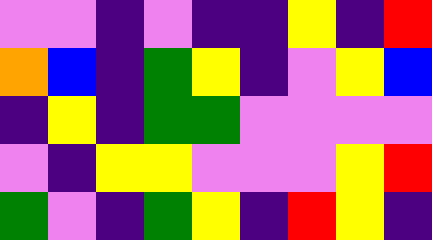[["violet", "violet", "indigo", "violet", "indigo", "indigo", "yellow", "indigo", "red"], ["orange", "blue", "indigo", "green", "yellow", "indigo", "violet", "yellow", "blue"], ["indigo", "yellow", "indigo", "green", "green", "violet", "violet", "violet", "violet"], ["violet", "indigo", "yellow", "yellow", "violet", "violet", "violet", "yellow", "red"], ["green", "violet", "indigo", "green", "yellow", "indigo", "red", "yellow", "indigo"]]